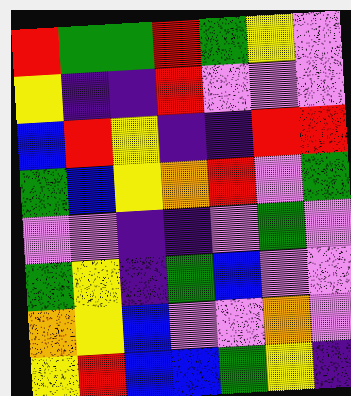[["red", "green", "green", "red", "green", "yellow", "violet"], ["yellow", "indigo", "indigo", "red", "violet", "violet", "violet"], ["blue", "red", "yellow", "indigo", "indigo", "red", "red"], ["green", "blue", "yellow", "orange", "red", "violet", "green"], ["violet", "violet", "indigo", "indigo", "violet", "green", "violet"], ["green", "yellow", "indigo", "green", "blue", "violet", "violet"], ["orange", "yellow", "blue", "violet", "violet", "orange", "violet"], ["yellow", "red", "blue", "blue", "green", "yellow", "indigo"]]